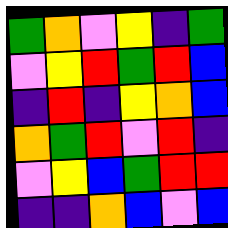[["green", "orange", "violet", "yellow", "indigo", "green"], ["violet", "yellow", "red", "green", "red", "blue"], ["indigo", "red", "indigo", "yellow", "orange", "blue"], ["orange", "green", "red", "violet", "red", "indigo"], ["violet", "yellow", "blue", "green", "red", "red"], ["indigo", "indigo", "orange", "blue", "violet", "blue"]]